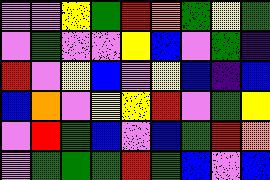[["violet", "violet", "yellow", "green", "red", "orange", "green", "yellow", "green"], ["violet", "green", "violet", "violet", "yellow", "blue", "violet", "green", "indigo"], ["red", "violet", "yellow", "blue", "violet", "yellow", "blue", "indigo", "blue"], ["blue", "orange", "violet", "yellow", "yellow", "red", "violet", "green", "yellow"], ["violet", "red", "green", "blue", "violet", "blue", "green", "red", "orange"], ["violet", "green", "green", "green", "red", "green", "blue", "violet", "blue"]]